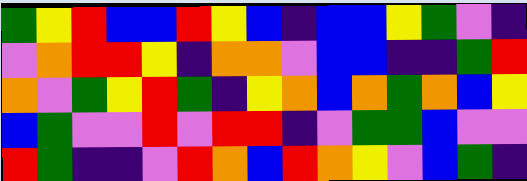[["green", "yellow", "red", "blue", "blue", "red", "yellow", "blue", "indigo", "blue", "blue", "yellow", "green", "violet", "indigo"], ["violet", "orange", "red", "red", "yellow", "indigo", "orange", "orange", "violet", "blue", "blue", "indigo", "indigo", "green", "red"], ["orange", "violet", "green", "yellow", "red", "green", "indigo", "yellow", "orange", "blue", "orange", "green", "orange", "blue", "yellow"], ["blue", "green", "violet", "violet", "red", "violet", "red", "red", "indigo", "violet", "green", "green", "blue", "violet", "violet"], ["red", "green", "indigo", "indigo", "violet", "red", "orange", "blue", "red", "orange", "yellow", "violet", "blue", "green", "indigo"]]